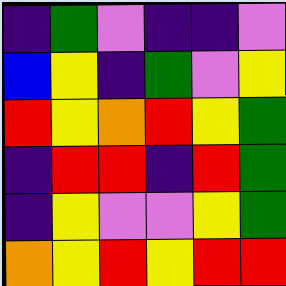[["indigo", "green", "violet", "indigo", "indigo", "violet"], ["blue", "yellow", "indigo", "green", "violet", "yellow"], ["red", "yellow", "orange", "red", "yellow", "green"], ["indigo", "red", "red", "indigo", "red", "green"], ["indigo", "yellow", "violet", "violet", "yellow", "green"], ["orange", "yellow", "red", "yellow", "red", "red"]]